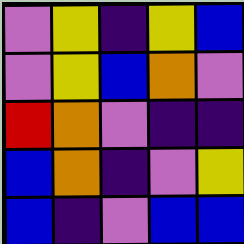[["violet", "yellow", "indigo", "yellow", "blue"], ["violet", "yellow", "blue", "orange", "violet"], ["red", "orange", "violet", "indigo", "indigo"], ["blue", "orange", "indigo", "violet", "yellow"], ["blue", "indigo", "violet", "blue", "blue"]]